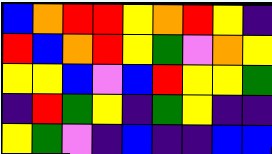[["blue", "orange", "red", "red", "yellow", "orange", "red", "yellow", "indigo"], ["red", "blue", "orange", "red", "yellow", "green", "violet", "orange", "yellow"], ["yellow", "yellow", "blue", "violet", "blue", "red", "yellow", "yellow", "green"], ["indigo", "red", "green", "yellow", "indigo", "green", "yellow", "indigo", "indigo"], ["yellow", "green", "violet", "indigo", "blue", "indigo", "indigo", "blue", "blue"]]